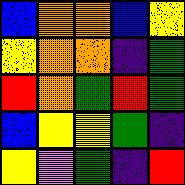[["blue", "orange", "orange", "blue", "yellow"], ["yellow", "orange", "orange", "indigo", "green"], ["red", "orange", "green", "red", "green"], ["blue", "yellow", "yellow", "green", "indigo"], ["yellow", "violet", "green", "indigo", "red"]]